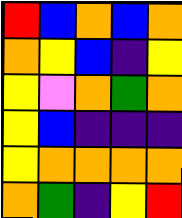[["red", "blue", "orange", "blue", "orange"], ["orange", "yellow", "blue", "indigo", "yellow"], ["yellow", "violet", "orange", "green", "orange"], ["yellow", "blue", "indigo", "indigo", "indigo"], ["yellow", "orange", "orange", "orange", "orange"], ["orange", "green", "indigo", "yellow", "red"]]